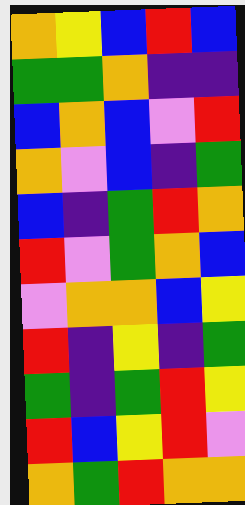[["orange", "yellow", "blue", "red", "blue"], ["green", "green", "orange", "indigo", "indigo"], ["blue", "orange", "blue", "violet", "red"], ["orange", "violet", "blue", "indigo", "green"], ["blue", "indigo", "green", "red", "orange"], ["red", "violet", "green", "orange", "blue"], ["violet", "orange", "orange", "blue", "yellow"], ["red", "indigo", "yellow", "indigo", "green"], ["green", "indigo", "green", "red", "yellow"], ["red", "blue", "yellow", "red", "violet"], ["orange", "green", "red", "orange", "orange"]]